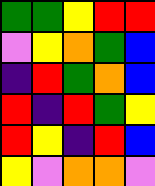[["green", "green", "yellow", "red", "red"], ["violet", "yellow", "orange", "green", "blue"], ["indigo", "red", "green", "orange", "blue"], ["red", "indigo", "red", "green", "yellow"], ["red", "yellow", "indigo", "red", "blue"], ["yellow", "violet", "orange", "orange", "violet"]]